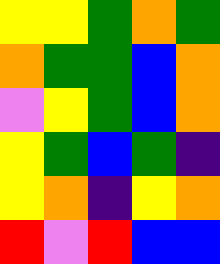[["yellow", "yellow", "green", "orange", "green"], ["orange", "green", "green", "blue", "orange"], ["violet", "yellow", "green", "blue", "orange"], ["yellow", "green", "blue", "green", "indigo"], ["yellow", "orange", "indigo", "yellow", "orange"], ["red", "violet", "red", "blue", "blue"]]